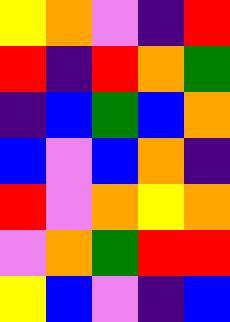[["yellow", "orange", "violet", "indigo", "red"], ["red", "indigo", "red", "orange", "green"], ["indigo", "blue", "green", "blue", "orange"], ["blue", "violet", "blue", "orange", "indigo"], ["red", "violet", "orange", "yellow", "orange"], ["violet", "orange", "green", "red", "red"], ["yellow", "blue", "violet", "indigo", "blue"]]